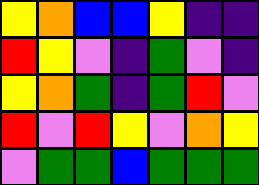[["yellow", "orange", "blue", "blue", "yellow", "indigo", "indigo"], ["red", "yellow", "violet", "indigo", "green", "violet", "indigo"], ["yellow", "orange", "green", "indigo", "green", "red", "violet"], ["red", "violet", "red", "yellow", "violet", "orange", "yellow"], ["violet", "green", "green", "blue", "green", "green", "green"]]